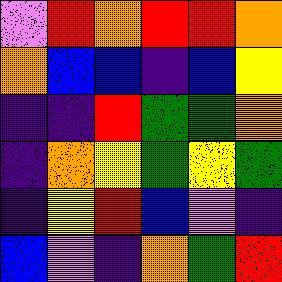[["violet", "red", "orange", "red", "red", "orange"], ["orange", "blue", "blue", "indigo", "blue", "yellow"], ["indigo", "indigo", "red", "green", "green", "orange"], ["indigo", "orange", "yellow", "green", "yellow", "green"], ["indigo", "yellow", "red", "blue", "violet", "indigo"], ["blue", "violet", "indigo", "orange", "green", "red"]]